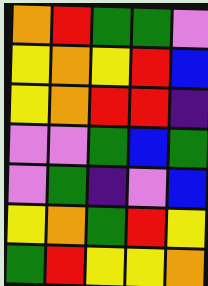[["orange", "red", "green", "green", "violet"], ["yellow", "orange", "yellow", "red", "blue"], ["yellow", "orange", "red", "red", "indigo"], ["violet", "violet", "green", "blue", "green"], ["violet", "green", "indigo", "violet", "blue"], ["yellow", "orange", "green", "red", "yellow"], ["green", "red", "yellow", "yellow", "orange"]]